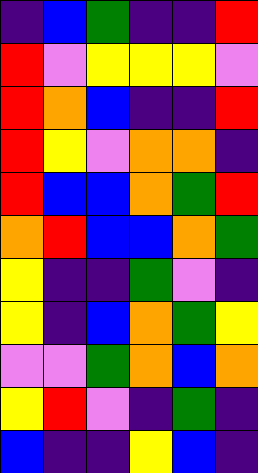[["indigo", "blue", "green", "indigo", "indigo", "red"], ["red", "violet", "yellow", "yellow", "yellow", "violet"], ["red", "orange", "blue", "indigo", "indigo", "red"], ["red", "yellow", "violet", "orange", "orange", "indigo"], ["red", "blue", "blue", "orange", "green", "red"], ["orange", "red", "blue", "blue", "orange", "green"], ["yellow", "indigo", "indigo", "green", "violet", "indigo"], ["yellow", "indigo", "blue", "orange", "green", "yellow"], ["violet", "violet", "green", "orange", "blue", "orange"], ["yellow", "red", "violet", "indigo", "green", "indigo"], ["blue", "indigo", "indigo", "yellow", "blue", "indigo"]]